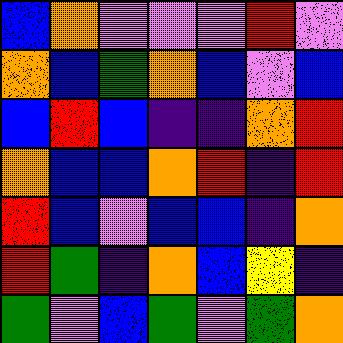[["blue", "orange", "violet", "violet", "violet", "red", "violet"], ["orange", "blue", "green", "orange", "blue", "violet", "blue"], ["blue", "red", "blue", "indigo", "indigo", "orange", "red"], ["orange", "blue", "blue", "orange", "red", "indigo", "red"], ["red", "blue", "violet", "blue", "blue", "indigo", "orange"], ["red", "green", "indigo", "orange", "blue", "yellow", "indigo"], ["green", "violet", "blue", "green", "violet", "green", "orange"]]